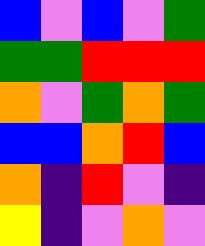[["blue", "violet", "blue", "violet", "green"], ["green", "green", "red", "red", "red"], ["orange", "violet", "green", "orange", "green"], ["blue", "blue", "orange", "red", "blue"], ["orange", "indigo", "red", "violet", "indigo"], ["yellow", "indigo", "violet", "orange", "violet"]]